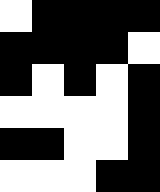[["white", "black", "black", "black", "black"], ["black", "black", "black", "black", "white"], ["black", "white", "black", "white", "black"], ["white", "white", "white", "white", "black"], ["black", "black", "white", "white", "black"], ["white", "white", "white", "black", "black"]]